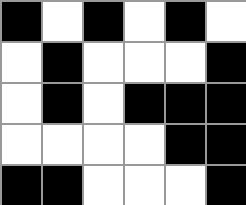[["black", "white", "black", "white", "black", "white"], ["white", "black", "white", "white", "white", "black"], ["white", "black", "white", "black", "black", "black"], ["white", "white", "white", "white", "black", "black"], ["black", "black", "white", "white", "white", "black"]]